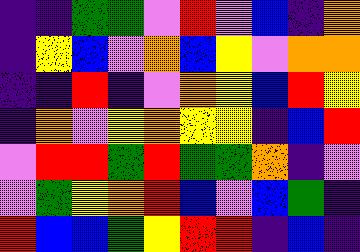[["indigo", "indigo", "green", "green", "violet", "red", "violet", "blue", "indigo", "orange"], ["indigo", "yellow", "blue", "violet", "orange", "blue", "yellow", "violet", "orange", "orange"], ["indigo", "indigo", "red", "indigo", "violet", "orange", "yellow", "blue", "red", "yellow"], ["indigo", "orange", "violet", "yellow", "orange", "yellow", "yellow", "indigo", "blue", "red"], ["violet", "red", "red", "green", "red", "green", "green", "orange", "indigo", "violet"], ["violet", "green", "yellow", "orange", "red", "blue", "violet", "blue", "green", "indigo"], ["red", "blue", "blue", "green", "yellow", "red", "red", "indigo", "blue", "indigo"]]